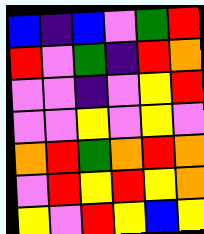[["blue", "indigo", "blue", "violet", "green", "red"], ["red", "violet", "green", "indigo", "red", "orange"], ["violet", "violet", "indigo", "violet", "yellow", "red"], ["violet", "violet", "yellow", "violet", "yellow", "violet"], ["orange", "red", "green", "orange", "red", "orange"], ["violet", "red", "yellow", "red", "yellow", "orange"], ["yellow", "violet", "red", "yellow", "blue", "yellow"]]